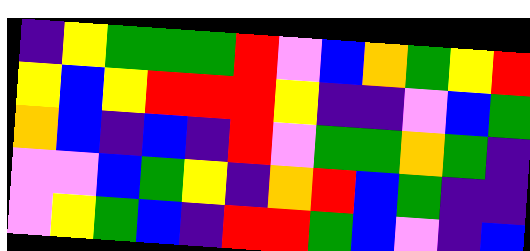[["indigo", "yellow", "green", "green", "green", "red", "violet", "blue", "orange", "green", "yellow", "red"], ["yellow", "blue", "yellow", "red", "red", "red", "yellow", "indigo", "indigo", "violet", "blue", "green"], ["orange", "blue", "indigo", "blue", "indigo", "red", "violet", "green", "green", "orange", "green", "indigo"], ["violet", "violet", "blue", "green", "yellow", "indigo", "orange", "red", "blue", "green", "indigo", "indigo"], ["violet", "yellow", "green", "blue", "indigo", "red", "red", "green", "blue", "violet", "indigo", "blue"]]